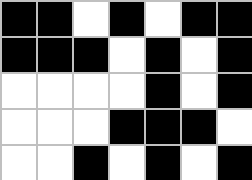[["black", "black", "white", "black", "white", "black", "black"], ["black", "black", "black", "white", "black", "white", "black"], ["white", "white", "white", "white", "black", "white", "black"], ["white", "white", "white", "black", "black", "black", "white"], ["white", "white", "black", "white", "black", "white", "black"]]